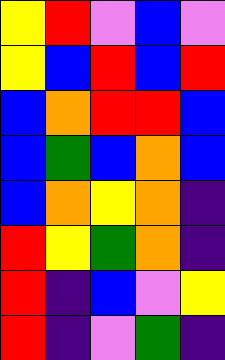[["yellow", "red", "violet", "blue", "violet"], ["yellow", "blue", "red", "blue", "red"], ["blue", "orange", "red", "red", "blue"], ["blue", "green", "blue", "orange", "blue"], ["blue", "orange", "yellow", "orange", "indigo"], ["red", "yellow", "green", "orange", "indigo"], ["red", "indigo", "blue", "violet", "yellow"], ["red", "indigo", "violet", "green", "indigo"]]